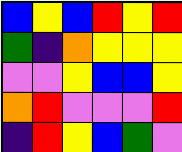[["blue", "yellow", "blue", "red", "yellow", "red"], ["green", "indigo", "orange", "yellow", "yellow", "yellow"], ["violet", "violet", "yellow", "blue", "blue", "yellow"], ["orange", "red", "violet", "violet", "violet", "red"], ["indigo", "red", "yellow", "blue", "green", "violet"]]